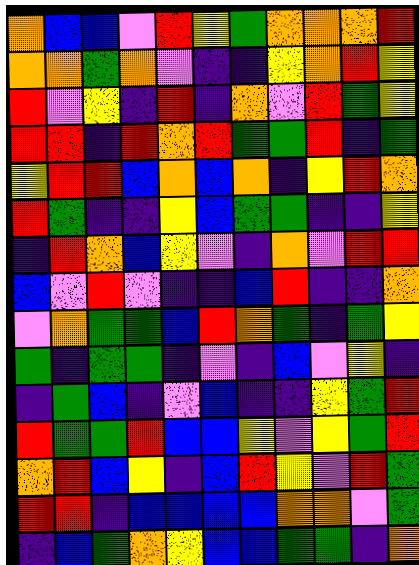[["orange", "blue", "blue", "violet", "red", "yellow", "green", "orange", "orange", "orange", "red"], ["orange", "orange", "green", "orange", "violet", "indigo", "indigo", "yellow", "orange", "red", "yellow"], ["red", "violet", "yellow", "indigo", "red", "indigo", "orange", "violet", "red", "green", "yellow"], ["red", "red", "indigo", "red", "orange", "red", "green", "green", "red", "indigo", "green"], ["yellow", "red", "red", "blue", "orange", "blue", "orange", "indigo", "yellow", "red", "orange"], ["red", "green", "indigo", "indigo", "yellow", "blue", "green", "green", "indigo", "indigo", "yellow"], ["indigo", "red", "orange", "blue", "yellow", "violet", "indigo", "orange", "violet", "red", "red"], ["blue", "violet", "red", "violet", "indigo", "indigo", "blue", "red", "indigo", "indigo", "orange"], ["violet", "orange", "green", "green", "blue", "red", "orange", "green", "indigo", "green", "yellow"], ["green", "indigo", "green", "green", "indigo", "violet", "indigo", "blue", "violet", "yellow", "indigo"], ["indigo", "green", "blue", "indigo", "violet", "blue", "indigo", "indigo", "yellow", "green", "red"], ["red", "green", "green", "red", "blue", "blue", "yellow", "violet", "yellow", "green", "red"], ["orange", "red", "blue", "yellow", "indigo", "blue", "red", "yellow", "violet", "red", "green"], ["red", "red", "indigo", "blue", "blue", "blue", "blue", "orange", "orange", "violet", "green"], ["indigo", "blue", "green", "orange", "yellow", "blue", "blue", "green", "green", "indigo", "orange"]]